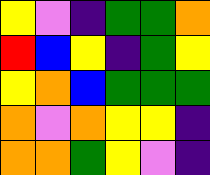[["yellow", "violet", "indigo", "green", "green", "orange"], ["red", "blue", "yellow", "indigo", "green", "yellow"], ["yellow", "orange", "blue", "green", "green", "green"], ["orange", "violet", "orange", "yellow", "yellow", "indigo"], ["orange", "orange", "green", "yellow", "violet", "indigo"]]